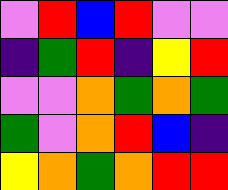[["violet", "red", "blue", "red", "violet", "violet"], ["indigo", "green", "red", "indigo", "yellow", "red"], ["violet", "violet", "orange", "green", "orange", "green"], ["green", "violet", "orange", "red", "blue", "indigo"], ["yellow", "orange", "green", "orange", "red", "red"]]